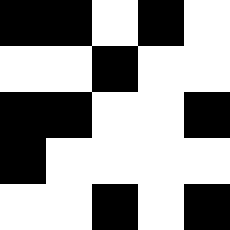[["black", "black", "white", "black", "white"], ["white", "white", "black", "white", "white"], ["black", "black", "white", "white", "black"], ["black", "white", "white", "white", "white"], ["white", "white", "black", "white", "black"]]